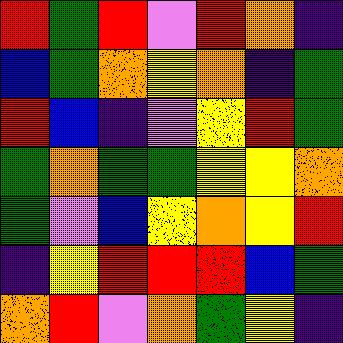[["red", "green", "red", "violet", "red", "orange", "indigo"], ["blue", "green", "orange", "yellow", "orange", "indigo", "green"], ["red", "blue", "indigo", "violet", "yellow", "red", "green"], ["green", "orange", "green", "green", "yellow", "yellow", "orange"], ["green", "violet", "blue", "yellow", "orange", "yellow", "red"], ["indigo", "yellow", "red", "red", "red", "blue", "green"], ["orange", "red", "violet", "orange", "green", "yellow", "indigo"]]